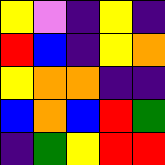[["yellow", "violet", "indigo", "yellow", "indigo"], ["red", "blue", "indigo", "yellow", "orange"], ["yellow", "orange", "orange", "indigo", "indigo"], ["blue", "orange", "blue", "red", "green"], ["indigo", "green", "yellow", "red", "red"]]